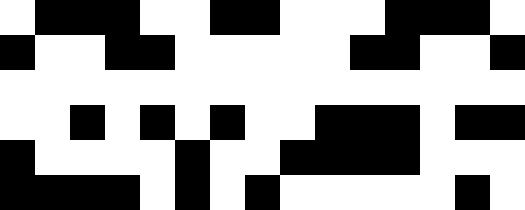[["white", "black", "black", "black", "white", "white", "black", "black", "white", "white", "white", "black", "black", "black", "white"], ["black", "white", "white", "black", "black", "white", "white", "white", "white", "white", "black", "black", "white", "white", "black"], ["white", "white", "white", "white", "white", "white", "white", "white", "white", "white", "white", "white", "white", "white", "white"], ["white", "white", "black", "white", "black", "white", "black", "white", "white", "black", "black", "black", "white", "black", "black"], ["black", "white", "white", "white", "white", "black", "white", "white", "black", "black", "black", "black", "white", "white", "white"], ["black", "black", "black", "black", "white", "black", "white", "black", "white", "white", "white", "white", "white", "black", "white"]]